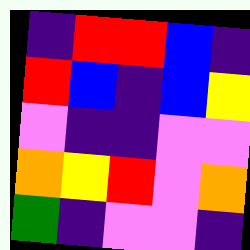[["indigo", "red", "red", "blue", "indigo"], ["red", "blue", "indigo", "blue", "yellow"], ["violet", "indigo", "indigo", "violet", "violet"], ["orange", "yellow", "red", "violet", "orange"], ["green", "indigo", "violet", "violet", "indigo"]]